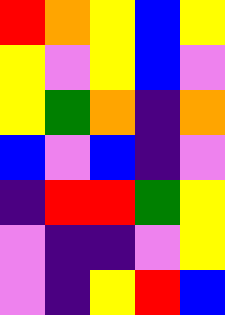[["red", "orange", "yellow", "blue", "yellow"], ["yellow", "violet", "yellow", "blue", "violet"], ["yellow", "green", "orange", "indigo", "orange"], ["blue", "violet", "blue", "indigo", "violet"], ["indigo", "red", "red", "green", "yellow"], ["violet", "indigo", "indigo", "violet", "yellow"], ["violet", "indigo", "yellow", "red", "blue"]]